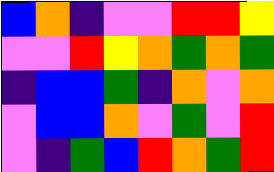[["blue", "orange", "indigo", "violet", "violet", "red", "red", "yellow"], ["violet", "violet", "red", "yellow", "orange", "green", "orange", "green"], ["indigo", "blue", "blue", "green", "indigo", "orange", "violet", "orange"], ["violet", "blue", "blue", "orange", "violet", "green", "violet", "red"], ["violet", "indigo", "green", "blue", "red", "orange", "green", "red"]]